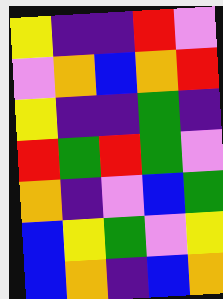[["yellow", "indigo", "indigo", "red", "violet"], ["violet", "orange", "blue", "orange", "red"], ["yellow", "indigo", "indigo", "green", "indigo"], ["red", "green", "red", "green", "violet"], ["orange", "indigo", "violet", "blue", "green"], ["blue", "yellow", "green", "violet", "yellow"], ["blue", "orange", "indigo", "blue", "orange"]]